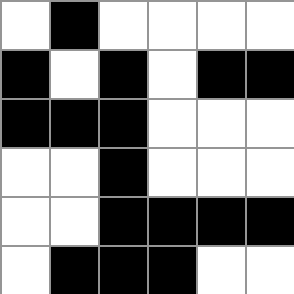[["white", "black", "white", "white", "white", "white"], ["black", "white", "black", "white", "black", "black"], ["black", "black", "black", "white", "white", "white"], ["white", "white", "black", "white", "white", "white"], ["white", "white", "black", "black", "black", "black"], ["white", "black", "black", "black", "white", "white"]]